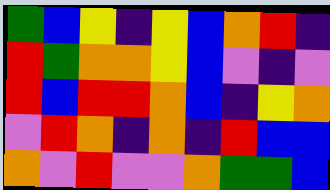[["green", "blue", "yellow", "indigo", "yellow", "blue", "orange", "red", "indigo"], ["red", "green", "orange", "orange", "yellow", "blue", "violet", "indigo", "violet"], ["red", "blue", "red", "red", "orange", "blue", "indigo", "yellow", "orange"], ["violet", "red", "orange", "indigo", "orange", "indigo", "red", "blue", "blue"], ["orange", "violet", "red", "violet", "violet", "orange", "green", "green", "blue"]]